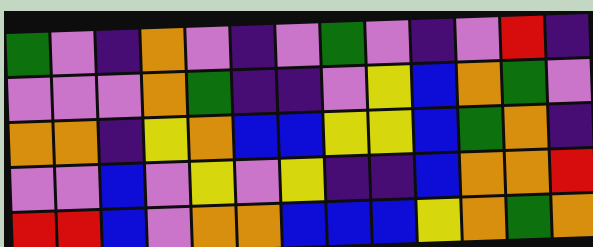[["green", "violet", "indigo", "orange", "violet", "indigo", "violet", "green", "violet", "indigo", "violet", "red", "indigo"], ["violet", "violet", "violet", "orange", "green", "indigo", "indigo", "violet", "yellow", "blue", "orange", "green", "violet"], ["orange", "orange", "indigo", "yellow", "orange", "blue", "blue", "yellow", "yellow", "blue", "green", "orange", "indigo"], ["violet", "violet", "blue", "violet", "yellow", "violet", "yellow", "indigo", "indigo", "blue", "orange", "orange", "red"], ["red", "red", "blue", "violet", "orange", "orange", "blue", "blue", "blue", "yellow", "orange", "green", "orange"]]